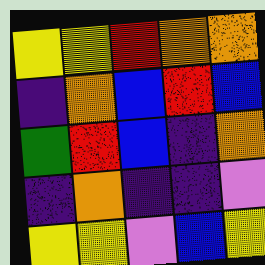[["yellow", "yellow", "red", "orange", "orange"], ["indigo", "orange", "blue", "red", "blue"], ["green", "red", "blue", "indigo", "orange"], ["indigo", "orange", "indigo", "indigo", "violet"], ["yellow", "yellow", "violet", "blue", "yellow"]]